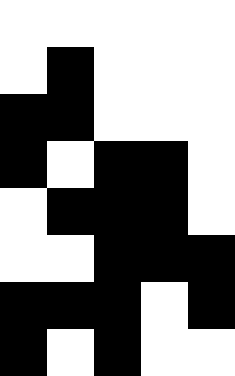[["white", "white", "white", "white", "white"], ["white", "black", "white", "white", "white"], ["black", "black", "white", "white", "white"], ["black", "white", "black", "black", "white"], ["white", "black", "black", "black", "white"], ["white", "white", "black", "black", "black"], ["black", "black", "black", "white", "black"], ["black", "white", "black", "white", "white"]]